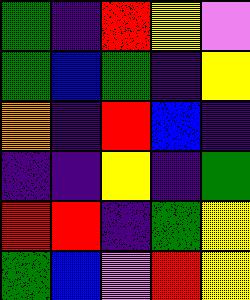[["green", "indigo", "red", "yellow", "violet"], ["green", "blue", "green", "indigo", "yellow"], ["orange", "indigo", "red", "blue", "indigo"], ["indigo", "indigo", "yellow", "indigo", "green"], ["red", "red", "indigo", "green", "yellow"], ["green", "blue", "violet", "red", "yellow"]]